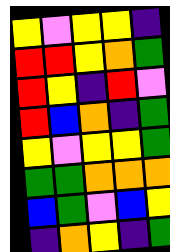[["yellow", "violet", "yellow", "yellow", "indigo"], ["red", "red", "yellow", "orange", "green"], ["red", "yellow", "indigo", "red", "violet"], ["red", "blue", "orange", "indigo", "green"], ["yellow", "violet", "yellow", "yellow", "green"], ["green", "green", "orange", "orange", "orange"], ["blue", "green", "violet", "blue", "yellow"], ["indigo", "orange", "yellow", "indigo", "green"]]